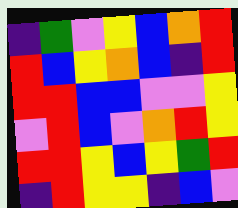[["indigo", "green", "violet", "yellow", "blue", "orange", "red"], ["red", "blue", "yellow", "orange", "blue", "indigo", "red"], ["red", "red", "blue", "blue", "violet", "violet", "yellow"], ["violet", "red", "blue", "violet", "orange", "red", "yellow"], ["red", "red", "yellow", "blue", "yellow", "green", "red"], ["indigo", "red", "yellow", "yellow", "indigo", "blue", "violet"]]